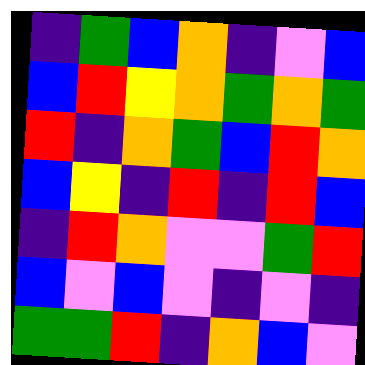[["indigo", "green", "blue", "orange", "indigo", "violet", "blue"], ["blue", "red", "yellow", "orange", "green", "orange", "green"], ["red", "indigo", "orange", "green", "blue", "red", "orange"], ["blue", "yellow", "indigo", "red", "indigo", "red", "blue"], ["indigo", "red", "orange", "violet", "violet", "green", "red"], ["blue", "violet", "blue", "violet", "indigo", "violet", "indigo"], ["green", "green", "red", "indigo", "orange", "blue", "violet"]]